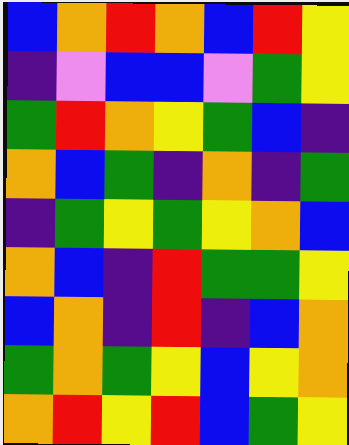[["blue", "orange", "red", "orange", "blue", "red", "yellow"], ["indigo", "violet", "blue", "blue", "violet", "green", "yellow"], ["green", "red", "orange", "yellow", "green", "blue", "indigo"], ["orange", "blue", "green", "indigo", "orange", "indigo", "green"], ["indigo", "green", "yellow", "green", "yellow", "orange", "blue"], ["orange", "blue", "indigo", "red", "green", "green", "yellow"], ["blue", "orange", "indigo", "red", "indigo", "blue", "orange"], ["green", "orange", "green", "yellow", "blue", "yellow", "orange"], ["orange", "red", "yellow", "red", "blue", "green", "yellow"]]